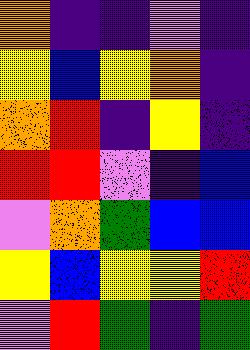[["orange", "indigo", "indigo", "violet", "indigo"], ["yellow", "blue", "yellow", "orange", "indigo"], ["orange", "red", "indigo", "yellow", "indigo"], ["red", "red", "violet", "indigo", "blue"], ["violet", "orange", "green", "blue", "blue"], ["yellow", "blue", "yellow", "yellow", "red"], ["violet", "red", "green", "indigo", "green"]]